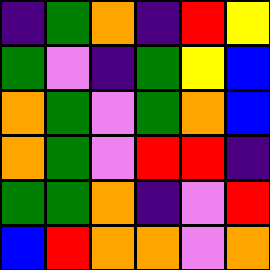[["indigo", "green", "orange", "indigo", "red", "yellow"], ["green", "violet", "indigo", "green", "yellow", "blue"], ["orange", "green", "violet", "green", "orange", "blue"], ["orange", "green", "violet", "red", "red", "indigo"], ["green", "green", "orange", "indigo", "violet", "red"], ["blue", "red", "orange", "orange", "violet", "orange"]]